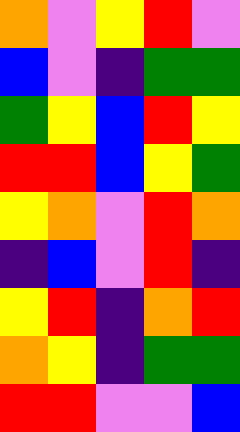[["orange", "violet", "yellow", "red", "violet"], ["blue", "violet", "indigo", "green", "green"], ["green", "yellow", "blue", "red", "yellow"], ["red", "red", "blue", "yellow", "green"], ["yellow", "orange", "violet", "red", "orange"], ["indigo", "blue", "violet", "red", "indigo"], ["yellow", "red", "indigo", "orange", "red"], ["orange", "yellow", "indigo", "green", "green"], ["red", "red", "violet", "violet", "blue"]]